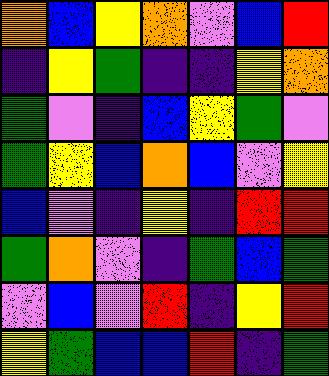[["orange", "blue", "yellow", "orange", "violet", "blue", "red"], ["indigo", "yellow", "green", "indigo", "indigo", "yellow", "orange"], ["green", "violet", "indigo", "blue", "yellow", "green", "violet"], ["green", "yellow", "blue", "orange", "blue", "violet", "yellow"], ["blue", "violet", "indigo", "yellow", "indigo", "red", "red"], ["green", "orange", "violet", "indigo", "green", "blue", "green"], ["violet", "blue", "violet", "red", "indigo", "yellow", "red"], ["yellow", "green", "blue", "blue", "red", "indigo", "green"]]